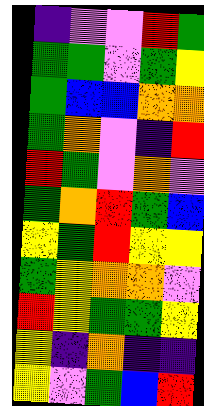[["indigo", "violet", "violet", "red", "green"], ["green", "green", "violet", "green", "yellow"], ["green", "blue", "blue", "orange", "orange"], ["green", "orange", "violet", "indigo", "red"], ["red", "green", "violet", "orange", "violet"], ["green", "orange", "red", "green", "blue"], ["yellow", "green", "red", "yellow", "yellow"], ["green", "yellow", "orange", "orange", "violet"], ["red", "yellow", "green", "green", "yellow"], ["yellow", "indigo", "orange", "indigo", "indigo"], ["yellow", "violet", "green", "blue", "red"]]